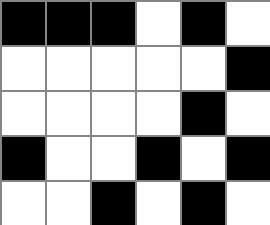[["black", "black", "black", "white", "black", "white"], ["white", "white", "white", "white", "white", "black"], ["white", "white", "white", "white", "black", "white"], ["black", "white", "white", "black", "white", "black"], ["white", "white", "black", "white", "black", "white"]]